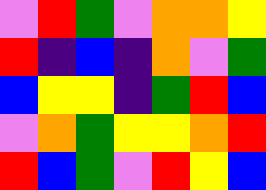[["violet", "red", "green", "violet", "orange", "orange", "yellow"], ["red", "indigo", "blue", "indigo", "orange", "violet", "green"], ["blue", "yellow", "yellow", "indigo", "green", "red", "blue"], ["violet", "orange", "green", "yellow", "yellow", "orange", "red"], ["red", "blue", "green", "violet", "red", "yellow", "blue"]]